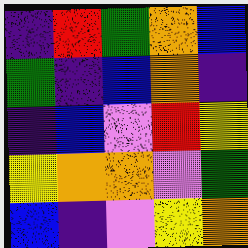[["indigo", "red", "green", "orange", "blue"], ["green", "indigo", "blue", "orange", "indigo"], ["indigo", "blue", "violet", "red", "yellow"], ["yellow", "orange", "orange", "violet", "green"], ["blue", "indigo", "violet", "yellow", "orange"]]